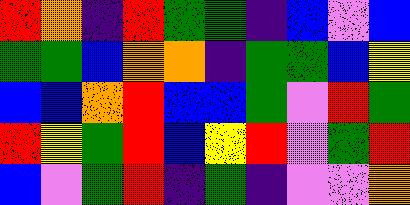[["red", "orange", "indigo", "red", "green", "green", "indigo", "blue", "violet", "blue"], ["green", "green", "blue", "orange", "orange", "indigo", "green", "green", "blue", "yellow"], ["blue", "blue", "orange", "red", "blue", "blue", "green", "violet", "red", "green"], ["red", "yellow", "green", "red", "blue", "yellow", "red", "violet", "green", "red"], ["blue", "violet", "green", "red", "indigo", "green", "indigo", "violet", "violet", "orange"]]